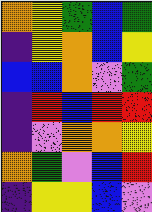[["orange", "yellow", "green", "blue", "green"], ["indigo", "yellow", "orange", "blue", "yellow"], ["blue", "blue", "orange", "violet", "green"], ["indigo", "red", "blue", "red", "red"], ["indigo", "violet", "orange", "orange", "yellow"], ["orange", "green", "violet", "blue", "red"], ["indigo", "yellow", "yellow", "blue", "violet"]]